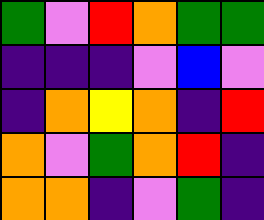[["green", "violet", "red", "orange", "green", "green"], ["indigo", "indigo", "indigo", "violet", "blue", "violet"], ["indigo", "orange", "yellow", "orange", "indigo", "red"], ["orange", "violet", "green", "orange", "red", "indigo"], ["orange", "orange", "indigo", "violet", "green", "indigo"]]